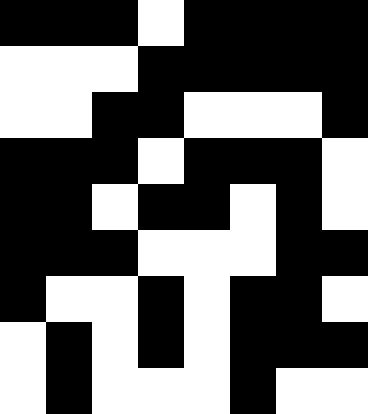[["black", "black", "black", "white", "black", "black", "black", "black"], ["white", "white", "white", "black", "black", "black", "black", "black"], ["white", "white", "black", "black", "white", "white", "white", "black"], ["black", "black", "black", "white", "black", "black", "black", "white"], ["black", "black", "white", "black", "black", "white", "black", "white"], ["black", "black", "black", "white", "white", "white", "black", "black"], ["black", "white", "white", "black", "white", "black", "black", "white"], ["white", "black", "white", "black", "white", "black", "black", "black"], ["white", "black", "white", "white", "white", "black", "white", "white"]]